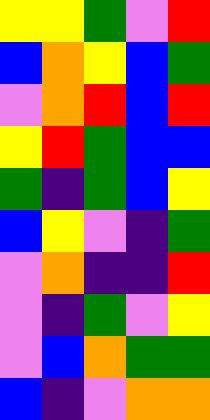[["yellow", "yellow", "green", "violet", "red"], ["blue", "orange", "yellow", "blue", "green"], ["violet", "orange", "red", "blue", "red"], ["yellow", "red", "green", "blue", "blue"], ["green", "indigo", "green", "blue", "yellow"], ["blue", "yellow", "violet", "indigo", "green"], ["violet", "orange", "indigo", "indigo", "red"], ["violet", "indigo", "green", "violet", "yellow"], ["violet", "blue", "orange", "green", "green"], ["blue", "indigo", "violet", "orange", "orange"]]